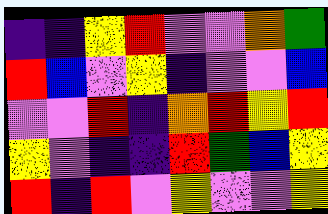[["indigo", "indigo", "yellow", "red", "violet", "violet", "orange", "green"], ["red", "blue", "violet", "yellow", "indigo", "violet", "violet", "blue"], ["violet", "violet", "red", "indigo", "orange", "red", "yellow", "red"], ["yellow", "violet", "indigo", "indigo", "red", "green", "blue", "yellow"], ["red", "indigo", "red", "violet", "yellow", "violet", "violet", "yellow"]]